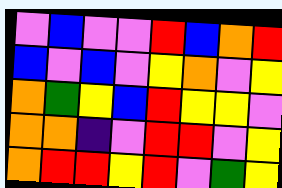[["violet", "blue", "violet", "violet", "red", "blue", "orange", "red"], ["blue", "violet", "blue", "violet", "yellow", "orange", "violet", "yellow"], ["orange", "green", "yellow", "blue", "red", "yellow", "yellow", "violet"], ["orange", "orange", "indigo", "violet", "red", "red", "violet", "yellow"], ["orange", "red", "red", "yellow", "red", "violet", "green", "yellow"]]